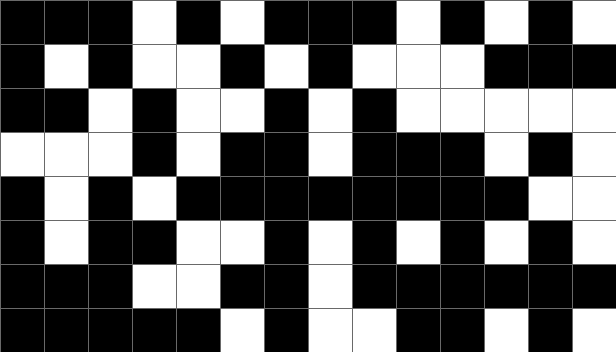[["black", "black", "black", "white", "black", "white", "black", "black", "black", "white", "black", "white", "black", "white"], ["black", "white", "black", "white", "white", "black", "white", "black", "white", "white", "white", "black", "black", "black"], ["black", "black", "white", "black", "white", "white", "black", "white", "black", "white", "white", "white", "white", "white"], ["white", "white", "white", "black", "white", "black", "black", "white", "black", "black", "black", "white", "black", "white"], ["black", "white", "black", "white", "black", "black", "black", "black", "black", "black", "black", "black", "white", "white"], ["black", "white", "black", "black", "white", "white", "black", "white", "black", "white", "black", "white", "black", "white"], ["black", "black", "black", "white", "white", "black", "black", "white", "black", "black", "black", "black", "black", "black"], ["black", "black", "black", "black", "black", "white", "black", "white", "white", "black", "black", "white", "black", "white"]]